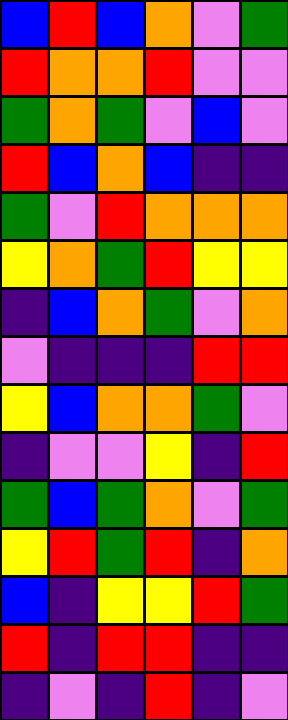[["blue", "red", "blue", "orange", "violet", "green"], ["red", "orange", "orange", "red", "violet", "violet"], ["green", "orange", "green", "violet", "blue", "violet"], ["red", "blue", "orange", "blue", "indigo", "indigo"], ["green", "violet", "red", "orange", "orange", "orange"], ["yellow", "orange", "green", "red", "yellow", "yellow"], ["indigo", "blue", "orange", "green", "violet", "orange"], ["violet", "indigo", "indigo", "indigo", "red", "red"], ["yellow", "blue", "orange", "orange", "green", "violet"], ["indigo", "violet", "violet", "yellow", "indigo", "red"], ["green", "blue", "green", "orange", "violet", "green"], ["yellow", "red", "green", "red", "indigo", "orange"], ["blue", "indigo", "yellow", "yellow", "red", "green"], ["red", "indigo", "red", "red", "indigo", "indigo"], ["indigo", "violet", "indigo", "red", "indigo", "violet"]]